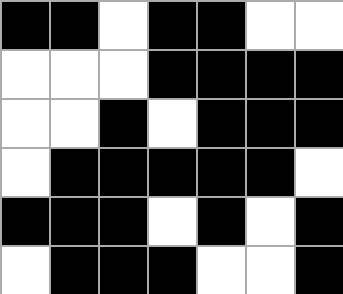[["black", "black", "white", "black", "black", "white", "white"], ["white", "white", "white", "black", "black", "black", "black"], ["white", "white", "black", "white", "black", "black", "black"], ["white", "black", "black", "black", "black", "black", "white"], ["black", "black", "black", "white", "black", "white", "black"], ["white", "black", "black", "black", "white", "white", "black"]]